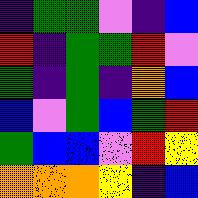[["indigo", "green", "green", "violet", "indigo", "blue"], ["red", "indigo", "green", "green", "red", "violet"], ["green", "indigo", "green", "indigo", "orange", "blue"], ["blue", "violet", "green", "blue", "green", "red"], ["green", "blue", "blue", "violet", "red", "yellow"], ["orange", "orange", "orange", "yellow", "indigo", "blue"]]